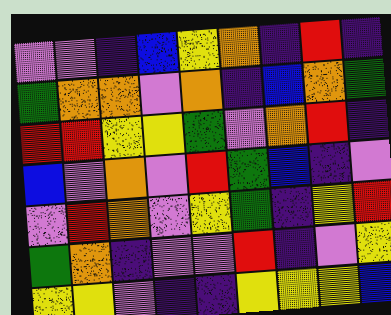[["violet", "violet", "indigo", "blue", "yellow", "orange", "indigo", "red", "indigo"], ["green", "orange", "orange", "violet", "orange", "indigo", "blue", "orange", "green"], ["red", "red", "yellow", "yellow", "green", "violet", "orange", "red", "indigo"], ["blue", "violet", "orange", "violet", "red", "green", "blue", "indigo", "violet"], ["violet", "red", "orange", "violet", "yellow", "green", "indigo", "yellow", "red"], ["green", "orange", "indigo", "violet", "violet", "red", "indigo", "violet", "yellow"], ["yellow", "yellow", "violet", "indigo", "indigo", "yellow", "yellow", "yellow", "blue"]]